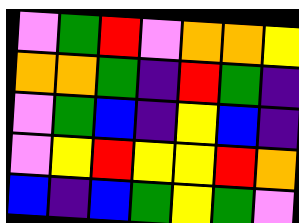[["violet", "green", "red", "violet", "orange", "orange", "yellow"], ["orange", "orange", "green", "indigo", "red", "green", "indigo"], ["violet", "green", "blue", "indigo", "yellow", "blue", "indigo"], ["violet", "yellow", "red", "yellow", "yellow", "red", "orange"], ["blue", "indigo", "blue", "green", "yellow", "green", "violet"]]